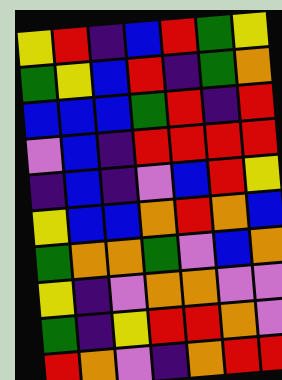[["yellow", "red", "indigo", "blue", "red", "green", "yellow"], ["green", "yellow", "blue", "red", "indigo", "green", "orange"], ["blue", "blue", "blue", "green", "red", "indigo", "red"], ["violet", "blue", "indigo", "red", "red", "red", "red"], ["indigo", "blue", "indigo", "violet", "blue", "red", "yellow"], ["yellow", "blue", "blue", "orange", "red", "orange", "blue"], ["green", "orange", "orange", "green", "violet", "blue", "orange"], ["yellow", "indigo", "violet", "orange", "orange", "violet", "violet"], ["green", "indigo", "yellow", "red", "red", "orange", "violet"], ["red", "orange", "violet", "indigo", "orange", "red", "red"]]